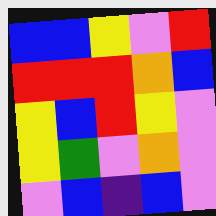[["blue", "blue", "yellow", "violet", "red"], ["red", "red", "red", "orange", "blue"], ["yellow", "blue", "red", "yellow", "violet"], ["yellow", "green", "violet", "orange", "violet"], ["violet", "blue", "indigo", "blue", "violet"]]